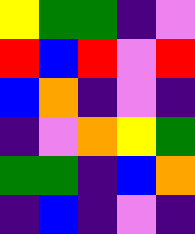[["yellow", "green", "green", "indigo", "violet"], ["red", "blue", "red", "violet", "red"], ["blue", "orange", "indigo", "violet", "indigo"], ["indigo", "violet", "orange", "yellow", "green"], ["green", "green", "indigo", "blue", "orange"], ["indigo", "blue", "indigo", "violet", "indigo"]]